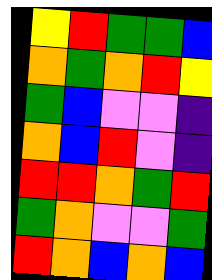[["yellow", "red", "green", "green", "blue"], ["orange", "green", "orange", "red", "yellow"], ["green", "blue", "violet", "violet", "indigo"], ["orange", "blue", "red", "violet", "indigo"], ["red", "red", "orange", "green", "red"], ["green", "orange", "violet", "violet", "green"], ["red", "orange", "blue", "orange", "blue"]]